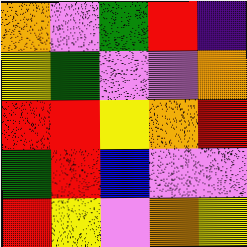[["orange", "violet", "green", "red", "indigo"], ["yellow", "green", "violet", "violet", "orange"], ["red", "red", "yellow", "orange", "red"], ["green", "red", "blue", "violet", "violet"], ["red", "yellow", "violet", "orange", "yellow"]]